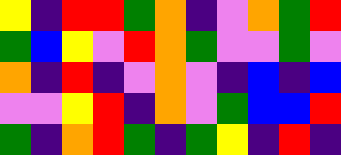[["yellow", "indigo", "red", "red", "green", "orange", "indigo", "violet", "orange", "green", "red"], ["green", "blue", "yellow", "violet", "red", "orange", "green", "violet", "violet", "green", "violet"], ["orange", "indigo", "red", "indigo", "violet", "orange", "violet", "indigo", "blue", "indigo", "blue"], ["violet", "violet", "yellow", "red", "indigo", "orange", "violet", "green", "blue", "blue", "red"], ["green", "indigo", "orange", "red", "green", "indigo", "green", "yellow", "indigo", "red", "indigo"]]